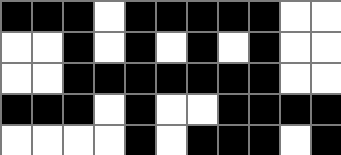[["black", "black", "black", "white", "black", "black", "black", "black", "black", "white", "white"], ["white", "white", "black", "white", "black", "white", "black", "white", "black", "white", "white"], ["white", "white", "black", "black", "black", "black", "black", "black", "black", "white", "white"], ["black", "black", "black", "white", "black", "white", "white", "black", "black", "black", "black"], ["white", "white", "white", "white", "black", "white", "black", "black", "black", "white", "black"]]